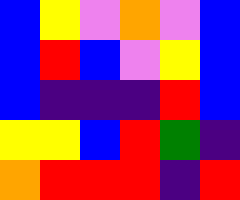[["blue", "yellow", "violet", "orange", "violet", "blue"], ["blue", "red", "blue", "violet", "yellow", "blue"], ["blue", "indigo", "indigo", "indigo", "red", "blue"], ["yellow", "yellow", "blue", "red", "green", "indigo"], ["orange", "red", "red", "red", "indigo", "red"]]